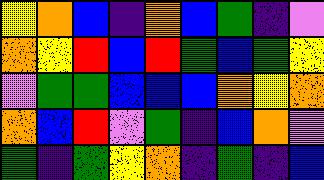[["yellow", "orange", "blue", "indigo", "orange", "blue", "green", "indigo", "violet"], ["orange", "yellow", "red", "blue", "red", "green", "blue", "green", "yellow"], ["violet", "green", "green", "blue", "blue", "blue", "orange", "yellow", "orange"], ["orange", "blue", "red", "violet", "green", "indigo", "blue", "orange", "violet"], ["green", "indigo", "green", "yellow", "orange", "indigo", "green", "indigo", "blue"]]